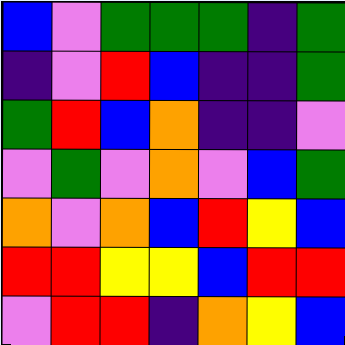[["blue", "violet", "green", "green", "green", "indigo", "green"], ["indigo", "violet", "red", "blue", "indigo", "indigo", "green"], ["green", "red", "blue", "orange", "indigo", "indigo", "violet"], ["violet", "green", "violet", "orange", "violet", "blue", "green"], ["orange", "violet", "orange", "blue", "red", "yellow", "blue"], ["red", "red", "yellow", "yellow", "blue", "red", "red"], ["violet", "red", "red", "indigo", "orange", "yellow", "blue"]]